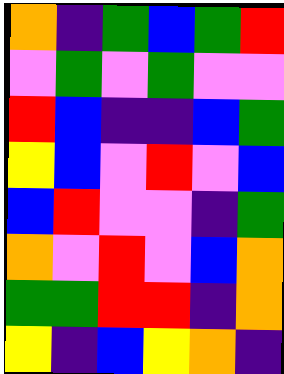[["orange", "indigo", "green", "blue", "green", "red"], ["violet", "green", "violet", "green", "violet", "violet"], ["red", "blue", "indigo", "indigo", "blue", "green"], ["yellow", "blue", "violet", "red", "violet", "blue"], ["blue", "red", "violet", "violet", "indigo", "green"], ["orange", "violet", "red", "violet", "blue", "orange"], ["green", "green", "red", "red", "indigo", "orange"], ["yellow", "indigo", "blue", "yellow", "orange", "indigo"]]